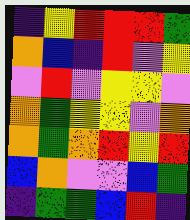[["indigo", "yellow", "red", "red", "red", "green"], ["orange", "blue", "indigo", "red", "violet", "yellow"], ["violet", "red", "violet", "yellow", "yellow", "violet"], ["orange", "green", "yellow", "yellow", "violet", "orange"], ["orange", "green", "orange", "red", "yellow", "red"], ["blue", "orange", "violet", "violet", "blue", "green"], ["indigo", "green", "green", "blue", "red", "indigo"]]